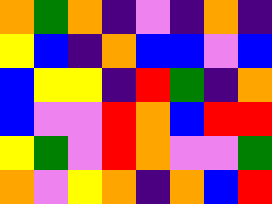[["orange", "green", "orange", "indigo", "violet", "indigo", "orange", "indigo"], ["yellow", "blue", "indigo", "orange", "blue", "blue", "violet", "blue"], ["blue", "yellow", "yellow", "indigo", "red", "green", "indigo", "orange"], ["blue", "violet", "violet", "red", "orange", "blue", "red", "red"], ["yellow", "green", "violet", "red", "orange", "violet", "violet", "green"], ["orange", "violet", "yellow", "orange", "indigo", "orange", "blue", "red"]]